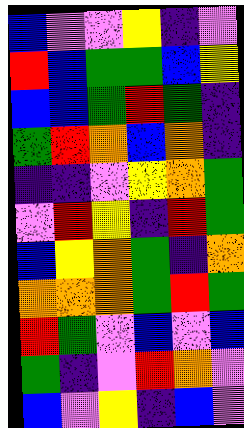[["blue", "violet", "violet", "yellow", "indigo", "violet"], ["red", "blue", "green", "green", "blue", "yellow"], ["blue", "blue", "green", "red", "green", "indigo"], ["green", "red", "orange", "blue", "orange", "indigo"], ["indigo", "indigo", "violet", "yellow", "orange", "green"], ["violet", "red", "yellow", "indigo", "red", "green"], ["blue", "yellow", "orange", "green", "indigo", "orange"], ["orange", "orange", "orange", "green", "red", "green"], ["red", "green", "violet", "blue", "violet", "blue"], ["green", "indigo", "violet", "red", "orange", "violet"], ["blue", "violet", "yellow", "indigo", "blue", "violet"]]